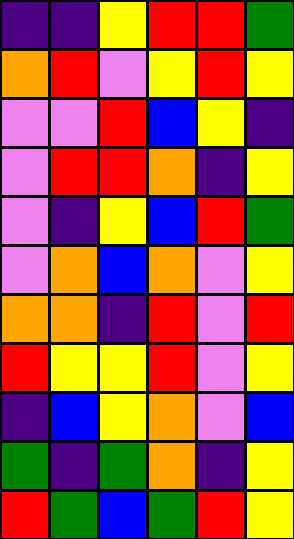[["indigo", "indigo", "yellow", "red", "red", "green"], ["orange", "red", "violet", "yellow", "red", "yellow"], ["violet", "violet", "red", "blue", "yellow", "indigo"], ["violet", "red", "red", "orange", "indigo", "yellow"], ["violet", "indigo", "yellow", "blue", "red", "green"], ["violet", "orange", "blue", "orange", "violet", "yellow"], ["orange", "orange", "indigo", "red", "violet", "red"], ["red", "yellow", "yellow", "red", "violet", "yellow"], ["indigo", "blue", "yellow", "orange", "violet", "blue"], ["green", "indigo", "green", "orange", "indigo", "yellow"], ["red", "green", "blue", "green", "red", "yellow"]]